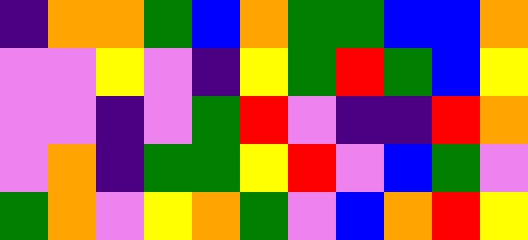[["indigo", "orange", "orange", "green", "blue", "orange", "green", "green", "blue", "blue", "orange"], ["violet", "violet", "yellow", "violet", "indigo", "yellow", "green", "red", "green", "blue", "yellow"], ["violet", "violet", "indigo", "violet", "green", "red", "violet", "indigo", "indigo", "red", "orange"], ["violet", "orange", "indigo", "green", "green", "yellow", "red", "violet", "blue", "green", "violet"], ["green", "orange", "violet", "yellow", "orange", "green", "violet", "blue", "orange", "red", "yellow"]]